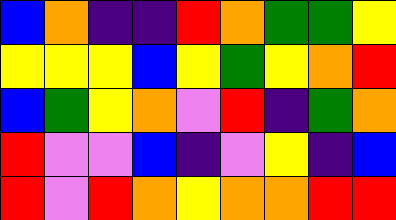[["blue", "orange", "indigo", "indigo", "red", "orange", "green", "green", "yellow"], ["yellow", "yellow", "yellow", "blue", "yellow", "green", "yellow", "orange", "red"], ["blue", "green", "yellow", "orange", "violet", "red", "indigo", "green", "orange"], ["red", "violet", "violet", "blue", "indigo", "violet", "yellow", "indigo", "blue"], ["red", "violet", "red", "orange", "yellow", "orange", "orange", "red", "red"]]